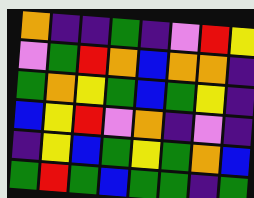[["orange", "indigo", "indigo", "green", "indigo", "violet", "red", "yellow"], ["violet", "green", "red", "orange", "blue", "orange", "orange", "indigo"], ["green", "orange", "yellow", "green", "blue", "green", "yellow", "indigo"], ["blue", "yellow", "red", "violet", "orange", "indigo", "violet", "indigo"], ["indigo", "yellow", "blue", "green", "yellow", "green", "orange", "blue"], ["green", "red", "green", "blue", "green", "green", "indigo", "green"]]